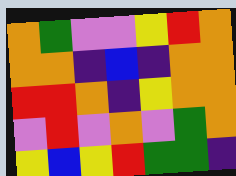[["orange", "green", "violet", "violet", "yellow", "red", "orange"], ["orange", "orange", "indigo", "blue", "indigo", "orange", "orange"], ["red", "red", "orange", "indigo", "yellow", "orange", "orange"], ["violet", "red", "violet", "orange", "violet", "green", "orange"], ["yellow", "blue", "yellow", "red", "green", "green", "indigo"]]